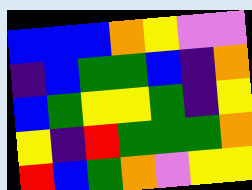[["blue", "blue", "blue", "orange", "yellow", "violet", "violet"], ["indigo", "blue", "green", "green", "blue", "indigo", "orange"], ["blue", "green", "yellow", "yellow", "green", "indigo", "yellow"], ["yellow", "indigo", "red", "green", "green", "green", "orange"], ["red", "blue", "green", "orange", "violet", "yellow", "yellow"]]